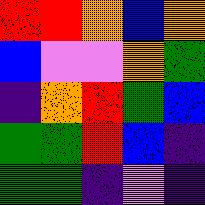[["red", "red", "orange", "blue", "orange"], ["blue", "violet", "violet", "orange", "green"], ["indigo", "orange", "red", "green", "blue"], ["green", "green", "red", "blue", "indigo"], ["green", "green", "indigo", "violet", "indigo"]]